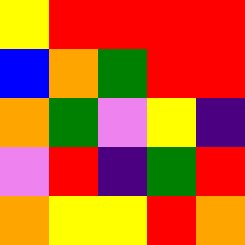[["yellow", "red", "red", "red", "red"], ["blue", "orange", "green", "red", "red"], ["orange", "green", "violet", "yellow", "indigo"], ["violet", "red", "indigo", "green", "red"], ["orange", "yellow", "yellow", "red", "orange"]]